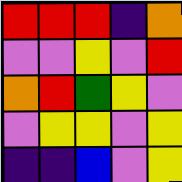[["red", "red", "red", "indigo", "orange"], ["violet", "violet", "yellow", "violet", "red"], ["orange", "red", "green", "yellow", "violet"], ["violet", "yellow", "yellow", "violet", "yellow"], ["indigo", "indigo", "blue", "violet", "yellow"]]